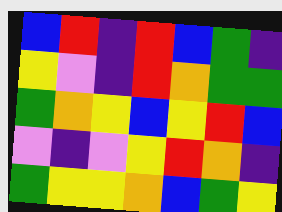[["blue", "red", "indigo", "red", "blue", "green", "indigo"], ["yellow", "violet", "indigo", "red", "orange", "green", "green"], ["green", "orange", "yellow", "blue", "yellow", "red", "blue"], ["violet", "indigo", "violet", "yellow", "red", "orange", "indigo"], ["green", "yellow", "yellow", "orange", "blue", "green", "yellow"]]